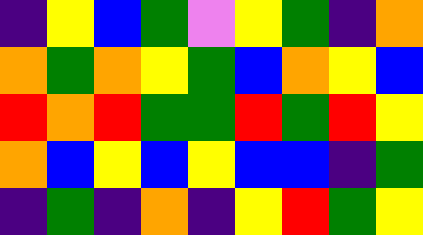[["indigo", "yellow", "blue", "green", "violet", "yellow", "green", "indigo", "orange"], ["orange", "green", "orange", "yellow", "green", "blue", "orange", "yellow", "blue"], ["red", "orange", "red", "green", "green", "red", "green", "red", "yellow"], ["orange", "blue", "yellow", "blue", "yellow", "blue", "blue", "indigo", "green"], ["indigo", "green", "indigo", "orange", "indigo", "yellow", "red", "green", "yellow"]]